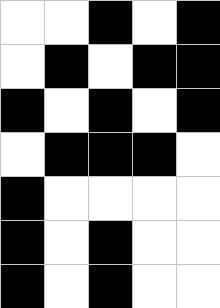[["white", "white", "black", "white", "black"], ["white", "black", "white", "black", "black"], ["black", "white", "black", "white", "black"], ["white", "black", "black", "black", "white"], ["black", "white", "white", "white", "white"], ["black", "white", "black", "white", "white"], ["black", "white", "black", "white", "white"]]